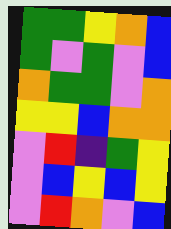[["green", "green", "yellow", "orange", "blue"], ["green", "violet", "green", "violet", "blue"], ["orange", "green", "green", "violet", "orange"], ["yellow", "yellow", "blue", "orange", "orange"], ["violet", "red", "indigo", "green", "yellow"], ["violet", "blue", "yellow", "blue", "yellow"], ["violet", "red", "orange", "violet", "blue"]]